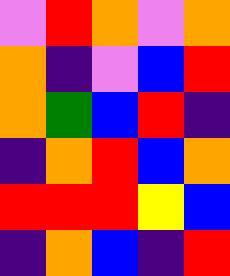[["violet", "red", "orange", "violet", "orange"], ["orange", "indigo", "violet", "blue", "red"], ["orange", "green", "blue", "red", "indigo"], ["indigo", "orange", "red", "blue", "orange"], ["red", "red", "red", "yellow", "blue"], ["indigo", "orange", "blue", "indigo", "red"]]